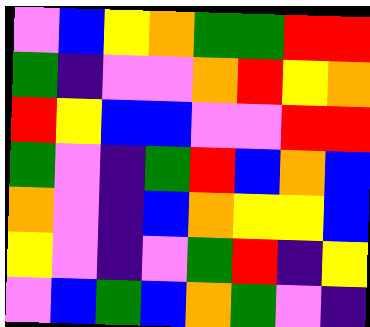[["violet", "blue", "yellow", "orange", "green", "green", "red", "red"], ["green", "indigo", "violet", "violet", "orange", "red", "yellow", "orange"], ["red", "yellow", "blue", "blue", "violet", "violet", "red", "red"], ["green", "violet", "indigo", "green", "red", "blue", "orange", "blue"], ["orange", "violet", "indigo", "blue", "orange", "yellow", "yellow", "blue"], ["yellow", "violet", "indigo", "violet", "green", "red", "indigo", "yellow"], ["violet", "blue", "green", "blue", "orange", "green", "violet", "indigo"]]